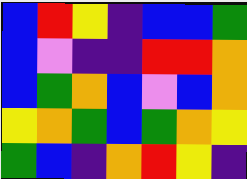[["blue", "red", "yellow", "indigo", "blue", "blue", "green"], ["blue", "violet", "indigo", "indigo", "red", "red", "orange"], ["blue", "green", "orange", "blue", "violet", "blue", "orange"], ["yellow", "orange", "green", "blue", "green", "orange", "yellow"], ["green", "blue", "indigo", "orange", "red", "yellow", "indigo"]]